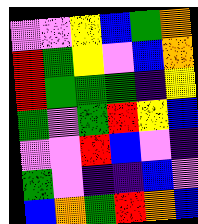[["violet", "violet", "yellow", "blue", "green", "orange"], ["red", "green", "yellow", "violet", "blue", "orange"], ["red", "green", "green", "green", "indigo", "yellow"], ["green", "violet", "green", "red", "yellow", "blue"], ["violet", "violet", "red", "blue", "violet", "indigo"], ["green", "violet", "indigo", "indigo", "blue", "violet"], ["blue", "orange", "green", "red", "orange", "blue"]]